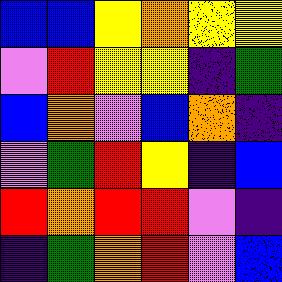[["blue", "blue", "yellow", "orange", "yellow", "yellow"], ["violet", "red", "yellow", "yellow", "indigo", "green"], ["blue", "orange", "violet", "blue", "orange", "indigo"], ["violet", "green", "red", "yellow", "indigo", "blue"], ["red", "orange", "red", "red", "violet", "indigo"], ["indigo", "green", "orange", "red", "violet", "blue"]]